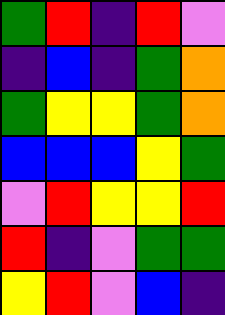[["green", "red", "indigo", "red", "violet"], ["indigo", "blue", "indigo", "green", "orange"], ["green", "yellow", "yellow", "green", "orange"], ["blue", "blue", "blue", "yellow", "green"], ["violet", "red", "yellow", "yellow", "red"], ["red", "indigo", "violet", "green", "green"], ["yellow", "red", "violet", "blue", "indigo"]]